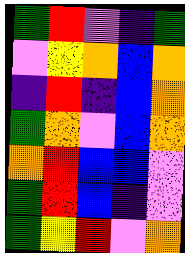[["green", "red", "violet", "indigo", "green"], ["violet", "yellow", "orange", "blue", "orange"], ["indigo", "red", "indigo", "blue", "orange"], ["green", "orange", "violet", "blue", "orange"], ["orange", "red", "blue", "blue", "violet"], ["green", "red", "blue", "indigo", "violet"], ["green", "yellow", "red", "violet", "orange"]]